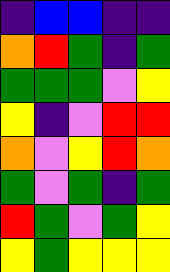[["indigo", "blue", "blue", "indigo", "indigo"], ["orange", "red", "green", "indigo", "green"], ["green", "green", "green", "violet", "yellow"], ["yellow", "indigo", "violet", "red", "red"], ["orange", "violet", "yellow", "red", "orange"], ["green", "violet", "green", "indigo", "green"], ["red", "green", "violet", "green", "yellow"], ["yellow", "green", "yellow", "yellow", "yellow"]]